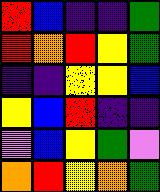[["red", "blue", "indigo", "indigo", "green"], ["red", "orange", "red", "yellow", "green"], ["indigo", "indigo", "yellow", "yellow", "blue"], ["yellow", "blue", "red", "indigo", "indigo"], ["violet", "blue", "yellow", "green", "violet"], ["orange", "red", "yellow", "orange", "green"]]